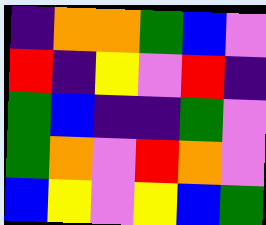[["indigo", "orange", "orange", "green", "blue", "violet"], ["red", "indigo", "yellow", "violet", "red", "indigo"], ["green", "blue", "indigo", "indigo", "green", "violet"], ["green", "orange", "violet", "red", "orange", "violet"], ["blue", "yellow", "violet", "yellow", "blue", "green"]]